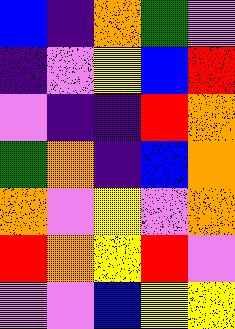[["blue", "indigo", "orange", "green", "violet"], ["indigo", "violet", "yellow", "blue", "red"], ["violet", "indigo", "indigo", "red", "orange"], ["green", "orange", "indigo", "blue", "orange"], ["orange", "violet", "yellow", "violet", "orange"], ["red", "orange", "yellow", "red", "violet"], ["violet", "violet", "blue", "yellow", "yellow"]]